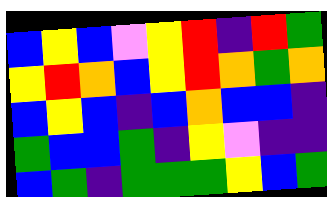[["blue", "yellow", "blue", "violet", "yellow", "red", "indigo", "red", "green"], ["yellow", "red", "orange", "blue", "yellow", "red", "orange", "green", "orange"], ["blue", "yellow", "blue", "indigo", "blue", "orange", "blue", "blue", "indigo"], ["green", "blue", "blue", "green", "indigo", "yellow", "violet", "indigo", "indigo"], ["blue", "green", "indigo", "green", "green", "green", "yellow", "blue", "green"]]